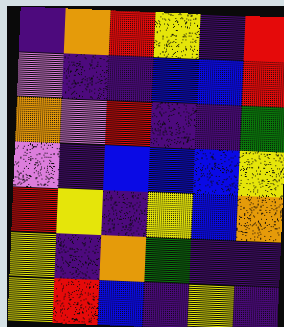[["indigo", "orange", "red", "yellow", "indigo", "red"], ["violet", "indigo", "indigo", "blue", "blue", "red"], ["orange", "violet", "red", "indigo", "indigo", "green"], ["violet", "indigo", "blue", "blue", "blue", "yellow"], ["red", "yellow", "indigo", "yellow", "blue", "orange"], ["yellow", "indigo", "orange", "green", "indigo", "indigo"], ["yellow", "red", "blue", "indigo", "yellow", "indigo"]]